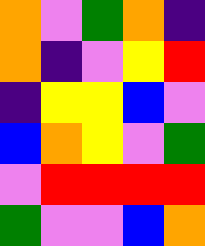[["orange", "violet", "green", "orange", "indigo"], ["orange", "indigo", "violet", "yellow", "red"], ["indigo", "yellow", "yellow", "blue", "violet"], ["blue", "orange", "yellow", "violet", "green"], ["violet", "red", "red", "red", "red"], ["green", "violet", "violet", "blue", "orange"]]